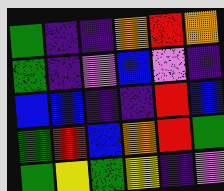[["green", "indigo", "indigo", "orange", "red", "orange"], ["green", "indigo", "violet", "blue", "violet", "indigo"], ["blue", "blue", "indigo", "indigo", "red", "blue"], ["green", "red", "blue", "orange", "red", "green"], ["green", "yellow", "green", "yellow", "indigo", "violet"]]